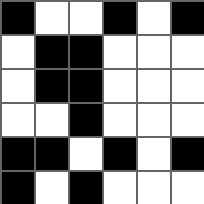[["black", "white", "white", "black", "white", "black"], ["white", "black", "black", "white", "white", "white"], ["white", "black", "black", "white", "white", "white"], ["white", "white", "black", "white", "white", "white"], ["black", "black", "white", "black", "white", "black"], ["black", "white", "black", "white", "white", "white"]]